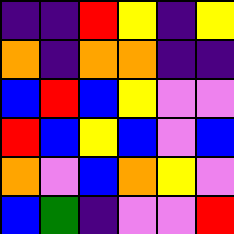[["indigo", "indigo", "red", "yellow", "indigo", "yellow"], ["orange", "indigo", "orange", "orange", "indigo", "indigo"], ["blue", "red", "blue", "yellow", "violet", "violet"], ["red", "blue", "yellow", "blue", "violet", "blue"], ["orange", "violet", "blue", "orange", "yellow", "violet"], ["blue", "green", "indigo", "violet", "violet", "red"]]